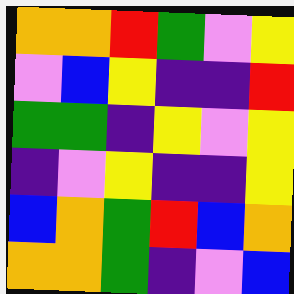[["orange", "orange", "red", "green", "violet", "yellow"], ["violet", "blue", "yellow", "indigo", "indigo", "red"], ["green", "green", "indigo", "yellow", "violet", "yellow"], ["indigo", "violet", "yellow", "indigo", "indigo", "yellow"], ["blue", "orange", "green", "red", "blue", "orange"], ["orange", "orange", "green", "indigo", "violet", "blue"]]